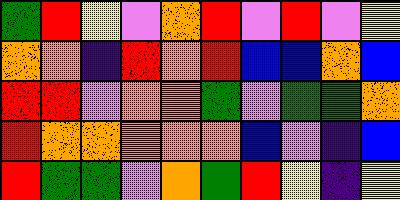[["green", "red", "yellow", "violet", "orange", "red", "violet", "red", "violet", "yellow"], ["orange", "orange", "indigo", "red", "orange", "red", "blue", "blue", "orange", "blue"], ["red", "red", "violet", "orange", "orange", "green", "violet", "green", "green", "orange"], ["red", "orange", "orange", "orange", "orange", "orange", "blue", "violet", "indigo", "blue"], ["red", "green", "green", "violet", "orange", "green", "red", "yellow", "indigo", "yellow"]]